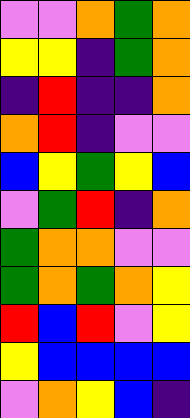[["violet", "violet", "orange", "green", "orange"], ["yellow", "yellow", "indigo", "green", "orange"], ["indigo", "red", "indigo", "indigo", "orange"], ["orange", "red", "indigo", "violet", "violet"], ["blue", "yellow", "green", "yellow", "blue"], ["violet", "green", "red", "indigo", "orange"], ["green", "orange", "orange", "violet", "violet"], ["green", "orange", "green", "orange", "yellow"], ["red", "blue", "red", "violet", "yellow"], ["yellow", "blue", "blue", "blue", "blue"], ["violet", "orange", "yellow", "blue", "indigo"]]